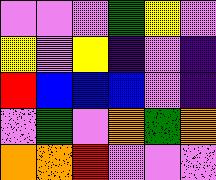[["violet", "violet", "violet", "green", "yellow", "violet"], ["yellow", "violet", "yellow", "indigo", "violet", "indigo"], ["red", "blue", "blue", "blue", "violet", "indigo"], ["violet", "green", "violet", "orange", "green", "orange"], ["orange", "orange", "red", "violet", "violet", "violet"]]